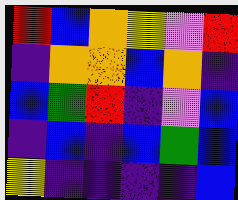[["red", "blue", "orange", "yellow", "violet", "red"], ["indigo", "orange", "orange", "blue", "orange", "indigo"], ["blue", "green", "red", "indigo", "violet", "blue"], ["indigo", "blue", "indigo", "blue", "green", "blue"], ["yellow", "indigo", "indigo", "indigo", "indigo", "blue"]]